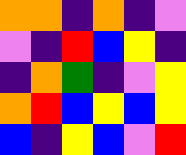[["orange", "orange", "indigo", "orange", "indigo", "violet"], ["violet", "indigo", "red", "blue", "yellow", "indigo"], ["indigo", "orange", "green", "indigo", "violet", "yellow"], ["orange", "red", "blue", "yellow", "blue", "yellow"], ["blue", "indigo", "yellow", "blue", "violet", "red"]]